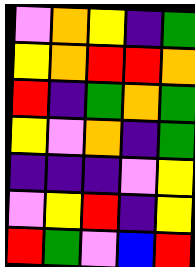[["violet", "orange", "yellow", "indigo", "green"], ["yellow", "orange", "red", "red", "orange"], ["red", "indigo", "green", "orange", "green"], ["yellow", "violet", "orange", "indigo", "green"], ["indigo", "indigo", "indigo", "violet", "yellow"], ["violet", "yellow", "red", "indigo", "yellow"], ["red", "green", "violet", "blue", "red"]]